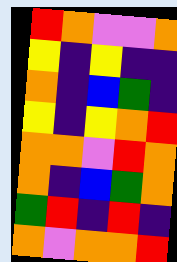[["red", "orange", "violet", "violet", "orange"], ["yellow", "indigo", "yellow", "indigo", "indigo"], ["orange", "indigo", "blue", "green", "indigo"], ["yellow", "indigo", "yellow", "orange", "red"], ["orange", "orange", "violet", "red", "orange"], ["orange", "indigo", "blue", "green", "orange"], ["green", "red", "indigo", "red", "indigo"], ["orange", "violet", "orange", "orange", "red"]]